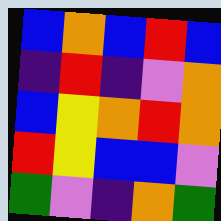[["blue", "orange", "blue", "red", "blue"], ["indigo", "red", "indigo", "violet", "orange"], ["blue", "yellow", "orange", "red", "orange"], ["red", "yellow", "blue", "blue", "violet"], ["green", "violet", "indigo", "orange", "green"]]